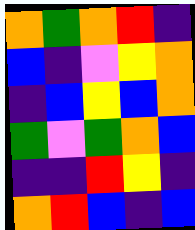[["orange", "green", "orange", "red", "indigo"], ["blue", "indigo", "violet", "yellow", "orange"], ["indigo", "blue", "yellow", "blue", "orange"], ["green", "violet", "green", "orange", "blue"], ["indigo", "indigo", "red", "yellow", "indigo"], ["orange", "red", "blue", "indigo", "blue"]]